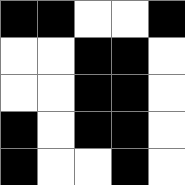[["black", "black", "white", "white", "black"], ["white", "white", "black", "black", "white"], ["white", "white", "black", "black", "white"], ["black", "white", "black", "black", "white"], ["black", "white", "white", "black", "white"]]